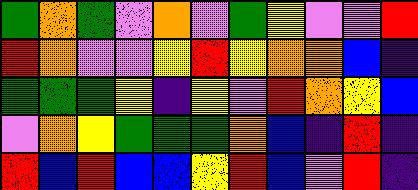[["green", "orange", "green", "violet", "orange", "violet", "green", "yellow", "violet", "violet", "red"], ["red", "orange", "violet", "violet", "yellow", "red", "yellow", "orange", "orange", "blue", "indigo"], ["green", "green", "green", "yellow", "indigo", "yellow", "violet", "red", "orange", "yellow", "blue"], ["violet", "orange", "yellow", "green", "green", "green", "orange", "blue", "indigo", "red", "indigo"], ["red", "blue", "red", "blue", "blue", "yellow", "red", "blue", "violet", "red", "indigo"]]